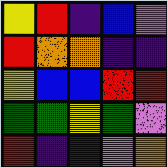[["yellow", "red", "indigo", "blue", "violet"], ["red", "orange", "orange", "indigo", "indigo"], ["yellow", "blue", "blue", "red", "red"], ["green", "green", "yellow", "green", "violet"], ["red", "indigo", "indigo", "violet", "orange"]]